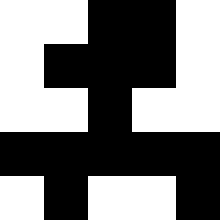[["white", "white", "black", "black", "white"], ["white", "black", "black", "black", "white"], ["white", "white", "black", "white", "white"], ["black", "black", "black", "black", "black"], ["white", "black", "white", "white", "black"]]